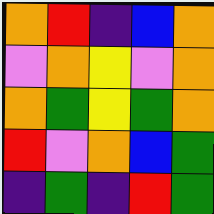[["orange", "red", "indigo", "blue", "orange"], ["violet", "orange", "yellow", "violet", "orange"], ["orange", "green", "yellow", "green", "orange"], ["red", "violet", "orange", "blue", "green"], ["indigo", "green", "indigo", "red", "green"]]